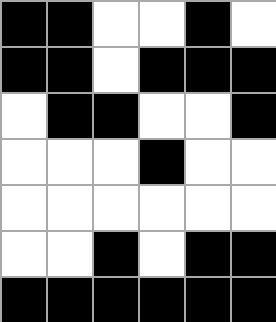[["black", "black", "white", "white", "black", "white"], ["black", "black", "white", "black", "black", "black"], ["white", "black", "black", "white", "white", "black"], ["white", "white", "white", "black", "white", "white"], ["white", "white", "white", "white", "white", "white"], ["white", "white", "black", "white", "black", "black"], ["black", "black", "black", "black", "black", "black"]]